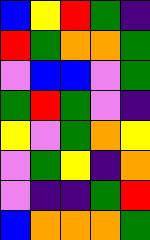[["blue", "yellow", "red", "green", "indigo"], ["red", "green", "orange", "orange", "green"], ["violet", "blue", "blue", "violet", "green"], ["green", "red", "green", "violet", "indigo"], ["yellow", "violet", "green", "orange", "yellow"], ["violet", "green", "yellow", "indigo", "orange"], ["violet", "indigo", "indigo", "green", "red"], ["blue", "orange", "orange", "orange", "green"]]